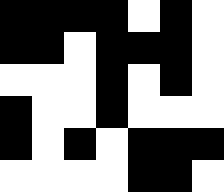[["black", "black", "black", "black", "white", "black", "white"], ["black", "black", "white", "black", "black", "black", "white"], ["white", "white", "white", "black", "white", "black", "white"], ["black", "white", "white", "black", "white", "white", "white"], ["black", "white", "black", "white", "black", "black", "black"], ["white", "white", "white", "white", "black", "black", "white"]]